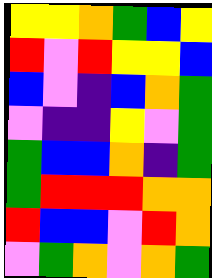[["yellow", "yellow", "orange", "green", "blue", "yellow"], ["red", "violet", "red", "yellow", "yellow", "blue"], ["blue", "violet", "indigo", "blue", "orange", "green"], ["violet", "indigo", "indigo", "yellow", "violet", "green"], ["green", "blue", "blue", "orange", "indigo", "green"], ["green", "red", "red", "red", "orange", "orange"], ["red", "blue", "blue", "violet", "red", "orange"], ["violet", "green", "orange", "violet", "orange", "green"]]